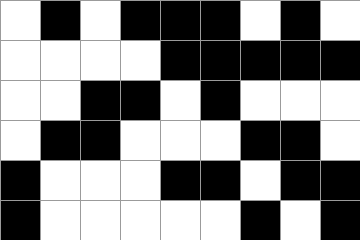[["white", "black", "white", "black", "black", "black", "white", "black", "white"], ["white", "white", "white", "white", "black", "black", "black", "black", "black"], ["white", "white", "black", "black", "white", "black", "white", "white", "white"], ["white", "black", "black", "white", "white", "white", "black", "black", "white"], ["black", "white", "white", "white", "black", "black", "white", "black", "black"], ["black", "white", "white", "white", "white", "white", "black", "white", "black"]]